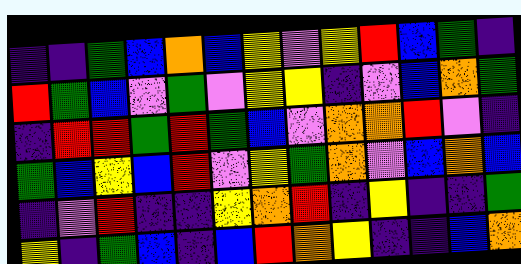[["indigo", "indigo", "green", "blue", "orange", "blue", "yellow", "violet", "yellow", "red", "blue", "green", "indigo"], ["red", "green", "blue", "violet", "green", "violet", "yellow", "yellow", "indigo", "violet", "blue", "orange", "green"], ["indigo", "red", "red", "green", "red", "green", "blue", "violet", "orange", "orange", "red", "violet", "indigo"], ["green", "blue", "yellow", "blue", "red", "violet", "yellow", "green", "orange", "violet", "blue", "orange", "blue"], ["indigo", "violet", "red", "indigo", "indigo", "yellow", "orange", "red", "indigo", "yellow", "indigo", "indigo", "green"], ["yellow", "indigo", "green", "blue", "indigo", "blue", "red", "orange", "yellow", "indigo", "indigo", "blue", "orange"]]